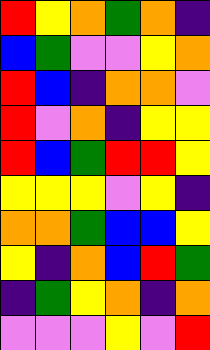[["red", "yellow", "orange", "green", "orange", "indigo"], ["blue", "green", "violet", "violet", "yellow", "orange"], ["red", "blue", "indigo", "orange", "orange", "violet"], ["red", "violet", "orange", "indigo", "yellow", "yellow"], ["red", "blue", "green", "red", "red", "yellow"], ["yellow", "yellow", "yellow", "violet", "yellow", "indigo"], ["orange", "orange", "green", "blue", "blue", "yellow"], ["yellow", "indigo", "orange", "blue", "red", "green"], ["indigo", "green", "yellow", "orange", "indigo", "orange"], ["violet", "violet", "violet", "yellow", "violet", "red"]]